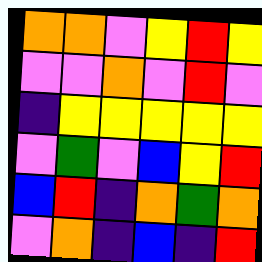[["orange", "orange", "violet", "yellow", "red", "yellow"], ["violet", "violet", "orange", "violet", "red", "violet"], ["indigo", "yellow", "yellow", "yellow", "yellow", "yellow"], ["violet", "green", "violet", "blue", "yellow", "red"], ["blue", "red", "indigo", "orange", "green", "orange"], ["violet", "orange", "indigo", "blue", "indigo", "red"]]